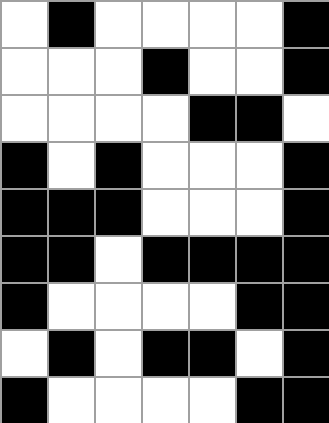[["white", "black", "white", "white", "white", "white", "black"], ["white", "white", "white", "black", "white", "white", "black"], ["white", "white", "white", "white", "black", "black", "white"], ["black", "white", "black", "white", "white", "white", "black"], ["black", "black", "black", "white", "white", "white", "black"], ["black", "black", "white", "black", "black", "black", "black"], ["black", "white", "white", "white", "white", "black", "black"], ["white", "black", "white", "black", "black", "white", "black"], ["black", "white", "white", "white", "white", "black", "black"]]